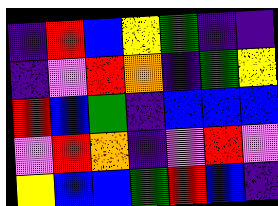[["indigo", "red", "blue", "yellow", "green", "indigo", "indigo"], ["indigo", "violet", "red", "orange", "indigo", "green", "yellow"], ["red", "blue", "green", "indigo", "blue", "blue", "blue"], ["violet", "red", "orange", "indigo", "violet", "red", "violet"], ["yellow", "blue", "blue", "green", "red", "blue", "indigo"]]